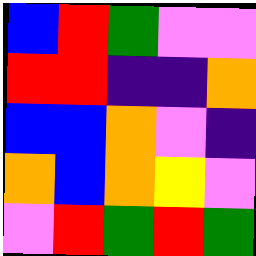[["blue", "red", "green", "violet", "violet"], ["red", "red", "indigo", "indigo", "orange"], ["blue", "blue", "orange", "violet", "indigo"], ["orange", "blue", "orange", "yellow", "violet"], ["violet", "red", "green", "red", "green"]]